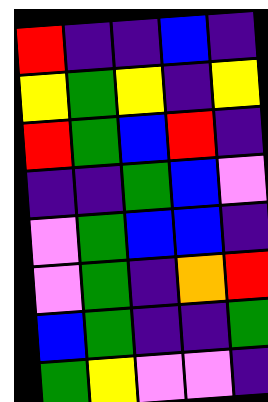[["red", "indigo", "indigo", "blue", "indigo"], ["yellow", "green", "yellow", "indigo", "yellow"], ["red", "green", "blue", "red", "indigo"], ["indigo", "indigo", "green", "blue", "violet"], ["violet", "green", "blue", "blue", "indigo"], ["violet", "green", "indigo", "orange", "red"], ["blue", "green", "indigo", "indigo", "green"], ["green", "yellow", "violet", "violet", "indigo"]]